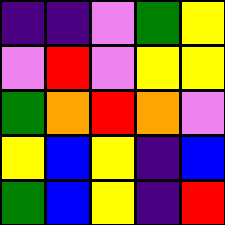[["indigo", "indigo", "violet", "green", "yellow"], ["violet", "red", "violet", "yellow", "yellow"], ["green", "orange", "red", "orange", "violet"], ["yellow", "blue", "yellow", "indigo", "blue"], ["green", "blue", "yellow", "indigo", "red"]]